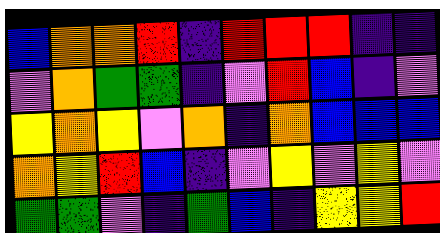[["blue", "orange", "orange", "red", "indigo", "red", "red", "red", "indigo", "indigo"], ["violet", "orange", "green", "green", "indigo", "violet", "red", "blue", "indigo", "violet"], ["yellow", "orange", "yellow", "violet", "orange", "indigo", "orange", "blue", "blue", "blue"], ["orange", "yellow", "red", "blue", "indigo", "violet", "yellow", "violet", "yellow", "violet"], ["green", "green", "violet", "indigo", "green", "blue", "indigo", "yellow", "yellow", "red"]]